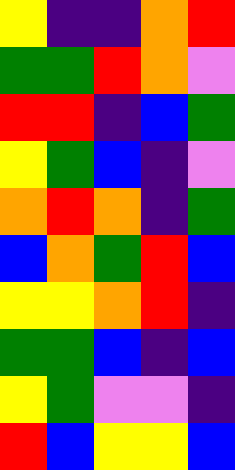[["yellow", "indigo", "indigo", "orange", "red"], ["green", "green", "red", "orange", "violet"], ["red", "red", "indigo", "blue", "green"], ["yellow", "green", "blue", "indigo", "violet"], ["orange", "red", "orange", "indigo", "green"], ["blue", "orange", "green", "red", "blue"], ["yellow", "yellow", "orange", "red", "indigo"], ["green", "green", "blue", "indigo", "blue"], ["yellow", "green", "violet", "violet", "indigo"], ["red", "blue", "yellow", "yellow", "blue"]]